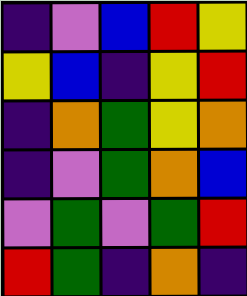[["indigo", "violet", "blue", "red", "yellow"], ["yellow", "blue", "indigo", "yellow", "red"], ["indigo", "orange", "green", "yellow", "orange"], ["indigo", "violet", "green", "orange", "blue"], ["violet", "green", "violet", "green", "red"], ["red", "green", "indigo", "orange", "indigo"]]